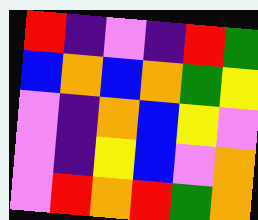[["red", "indigo", "violet", "indigo", "red", "green"], ["blue", "orange", "blue", "orange", "green", "yellow"], ["violet", "indigo", "orange", "blue", "yellow", "violet"], ["violet", "indigo", "yellow", "blue", "violet", "orange"], ["violet", "red", "orange", "red", "green", "orange"]]